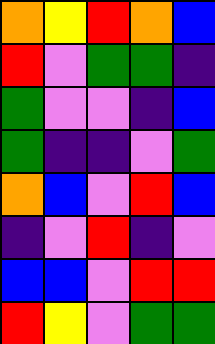[["orange", "yellow", "red", "orange", "blue"], ["red", "violet", "green", "green", "indigo"], ["green", "violet", "violet", "indigo", "blue"], ["green", "indigo", "indigo", "violet", "green"], ["orange", "blue", "violet", "red", "blue"], ["indigo", "violet", "red", "indigo", "violet"], ["blue", "blue", "violet", "red", "red"], ["red", "yellow", "violet", "green", "green"]]